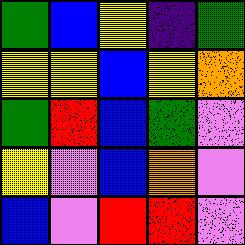[["green", "blue", "yellow", "indigo", "green"], ["yellow", "yellow", "blue", "yellow", "orange"], ["green", "red", "blue", "green", "violet"], ["yellow", "violet", "blue", "orange", "violet"], ["blue", "violet", "red", "red", "violet"]]